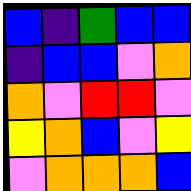[["blue", "indigo", "green", "blue", "blue"], ["indigo", "blue", "blue", "violet", "orange"], ["orange", "violet", "red", "red", "violet"], ["yellow", "orange", "blue", "violet", "yellow"], ["violet", "orange", "orange", "orange", "blue"]]